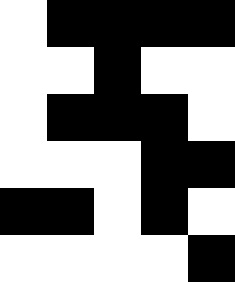[["white", "black", "black", "black", "black"], ["white", "white", "black", "white", "white"], ["white", "black", "black", "black", "white"], ["white", "white", "white", "black", "black"], ["black", "black", "white", "black", "white"], ["white", "white", "white", "white", "black"]]